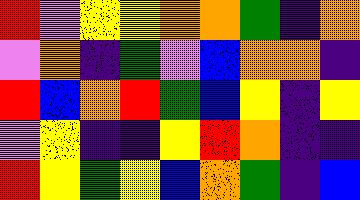[["red", "violet", "yellow", "yellow", "orange", "orange", "green", "indigo", "orange"], ["violet", "orange", "indigo", "green", "violet", "blue", "orange", "orange", "indigo"], ["red", "blue", "orange", "red", "green", "blue", "yellow", "indigo", "yellow"], ["violet", "yellow", "indigo", "indigo", "yellow", "red", "orange", "indigo", "indigo"], ["red", "yellow", "green", "yellow", "blue", "orange", "green", "indigo", "blue"]]